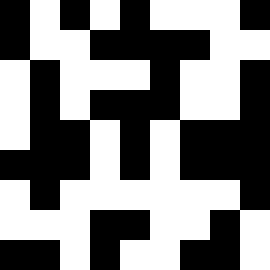[["black", "white", "black", "white", "black", "white", "white", "white", "black"], ["black", "white", "white", "black", "black", "black", "black", "white", "white"], ["white", "black", "white", "white", "white", "black", "white", "white", "black"], ["white", "black", "white", "black", "black", "black", "white", "white", "black"], ["white", "black", "black", "white", "black", "white", "black", "black", "black"], ["black", "black", "black", "white", "black", "white", "black", "black", "black"], ["white", "black", "white", "white", "white", "white", "white", "white", "black"], ["white", "white", "white", "black", "black", "white", "white", "black", "white"], ["black", "black", "white", "black", "white", "white", "black", "black", "white"]]